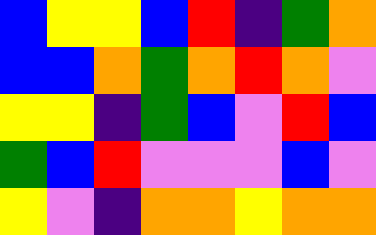[["blue", "yellow", "yellow", "blue", "red", "indigo", "green", "orange"], ["blue", "blue", "orange", "green", "orange", "red", "orange", "violet"], ["yellow", "yellow", "indigo", "green", "blue", "violet", "red", "blue"], ["green", "blue", "red", "violet", "violet", "violet", "blue", "violet"], ["yellow", "violet", "indigo", "orange", "orange", "yellow", "orange", "orange"]]